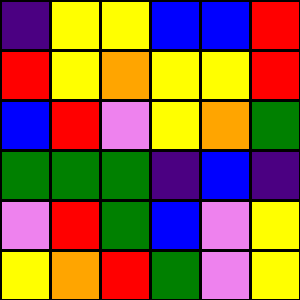[["indigo", "yellow", "yellow", "blue", "blue", "red"], ["red", "yellow", "orange", "yellow", "yellow", "red"], ["blue", "red", "violet", "yellow", "orange", "green"], ["green", "green", "green", "indigo", "blue", "indigo"], ["violet", "red", "green", "blue", "violet", "yellow"], ["yellow", "orange", "red", "green", "violet", "yellow"]]